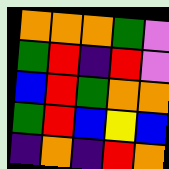[["orange", "orange", "orange", "green", "violet"], ["green", "red", "indigo", "red", "violet"], ["blue", "red", "green", "orange", "orange"], ["green", "red", "blue", "yellow", "blue"], ["indigo", "orange", "indigo", "red", "orange"]]